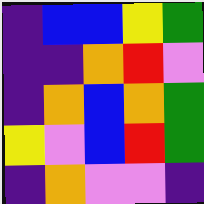[["indigo", "blue", "blue", "yellow", "green"], ["indigo", "indigo", "orange", "red", "violet"], ["indigo", "orange", "blue", "orange", "green"], ["yellow", "violet", "blue", "red", "green"], ["indigo", "orange", "violet", "violet", "indigo"]]